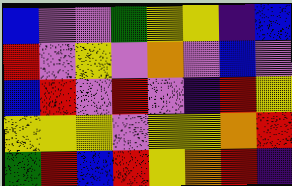[["blue", "violet", "violet", "green", "yellow", "yellow", "indigo", "blue"], ["red", "violet", "yellow", "violet", "orange", "violet", "blue", "violet"], ["blue", "red", "violet", "red", "violet", "indigo", "red", "yellow"], ["yellow", "yellow", "yellow", "violet", "yellow", "yellow", "orange", "red"], ["green", "red", "blue", "red", "yellow", "orange", "red", "indigo"]]